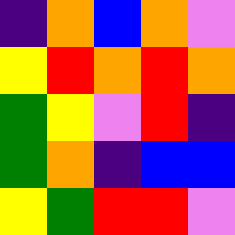[["indigo", "orange", "blue", "orange", "violet"], ["yellow", "red", "orange", "red", "orange"], ["green", "yellow", "violet", "red", "indigo"], ["green", "orange", "indigo", "blue", "blue"], ["yellow", "green", "red", "red", "violet"]]